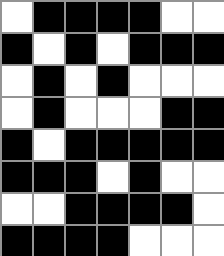[["white", "black", "black", "black", "black", "white", "white"], ["black", "white", "black", "white", "black", "black", "black"], ["white", "black", "white", "black", "white", "white", "white"], ["white", "black", "white", "white", "white", "black", "black"], ["black", "white", "black", "black", "black", "black", "black"], ["black", "black", "black", "white", "black", "white", "white"], ["white", "white", "black", "black", "black", "black", "white"], ["black", "black", "black", "black", "white", "white", "white"]]